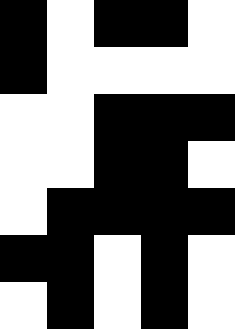[["black", "white", "black", "black", "white"], ["black", "white", "white", "white", "white"], ["white", "white", "black", "black", "black"], ["white", "white", "black", "black", "white"], ["white", "black", "black", "black", "black"], ["black", "black", "white", "black", "white"], ["white", "black", "white", "black", "white"]]